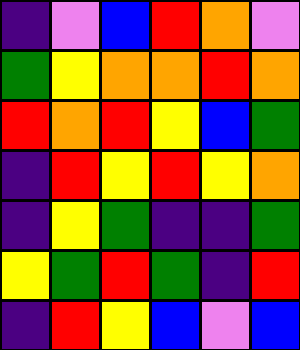[["indigo", "violet", "blue", "red", "orange", "violet"], ["green", "yellow", "orange", "orange", "red", "orange"], ["red", "orange", "red", "yellow", "blue", "green"], ["indigo", "red", "yellow", "red", "yellow", "orange"], ["indigo", "yellow", "green", "indigo", "indigo", "green"], ["yellow", "green", "red", "green", "indigo", "red"], ["indigo", "red", "yellow", "blue", "violet", "blue"]]